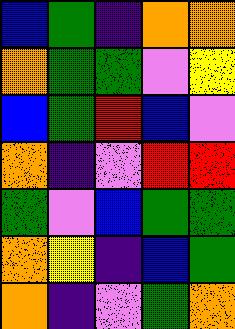[["blue", "green", "indigo", "orange", "orange"], ["orange", "green", "green", "violet", "yellow"], ["blue", "green", "red", "blue", "violet"], ["orange", "indigo", "violet", "red", "red"], ["green", "violet", "blue", "green", "green"], ["orange", "yellow", "indigo", "blue", "green"], ["orange", "indigo", "violet", "green", "orange"]]